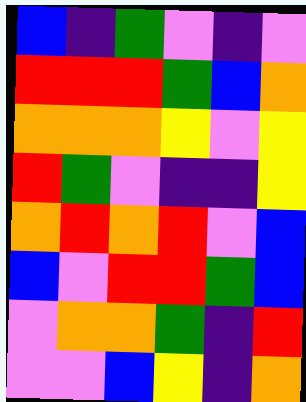[["blue", "indigo", "green", "violet", "indigo", "violet"], ["red", "red", "red", "green", "blue", "orange"], ["orange", "orange", "orange", "yellow", "violet", "yellow"], ["red", "green", "violet", "indigo", "indigo", "yellow"], ["orange", "red", "orange", "red", "violet", "blue"], ["blue", "violet", "red", "red", "green", "blue"], ["violet", "orange", "orange", "green", "indigo", "red"], ["violet", "violet", "blue", "yellow", "indigo", "orange"]]